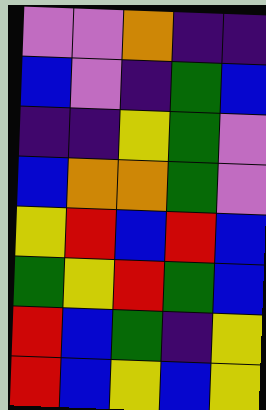[["violet", "violet", "orange", "indigo", "indigo"], ["blue", "violet", "indigo", "green", "blue"], ["indigo", "indigo", "yellow", "green", "violet"], ["blue", "orange", "orange", "green", "violet"], ["yellow", "red", "blue", "red", "blue"], ["green", "yellow", "red", "green", "blue"], ["red", "blue", "green", "indigo", "yellow"], ["red", "blue", "yellow", "blue", "yellow"]]